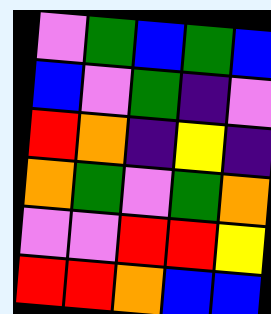[["violet", "green", "blue", "green", "blue"], ["blue", "violet", "green", "indigo", "violet"], ["red", "orange", "indigo", "yellow", "indigo"], ["orange", "green", "violet", "green", "orange"], ["violet", "violet", "red", "red", "yellow"], ["red", "red", "orange", "blue", "blue"]]